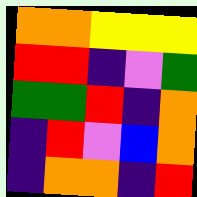[["orange", "orange", "yellow", "yellow", "yellow"], ["red", "red", "indigo", "violet", "green"], ["green", "green", "red", "indigo", "orange"], ["indigo", "red", "violet", "blue", "orange"], ["indigo", "orange", "orange", "indigo", "red"]]